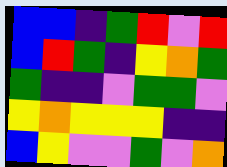[["blue", "blue", "indigo", "green", "red", "violet", "red"], ["blue", "red", "green", "indigo", "yellow", "orange", "green"], ["green", "indigo", "indigo", "violet", "green", "green", "violet"], ["yellow", "orange", "yellow", "yellow", "yellow", "indigo", "indigo"], ["blue", "yellow", "violet", "violet", "green", "violet", "orange"]]